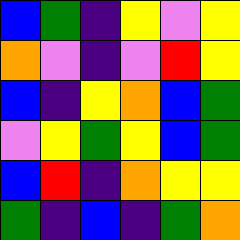[["blue", "green", "indigo", "yellow", "violet", "yellow"], ["orange", "violet", "indigo", "violet", "red", "yellow"], ["blue", "indigo", "yellow", "orange", "blue", "green"], ["violet", "yellow", "green", "yellow", "blue", "green"], ["blue", "red", "indigo", "orange", "yellow", "yellow"], ["green", "indigo", "blue", "indigo", "green", "orange"]]